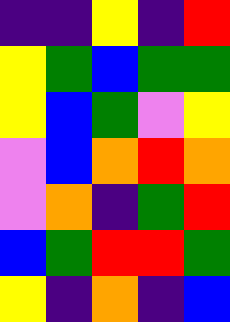[["indigo", "indigo", "yellow", "indigo", "red"], ["yellow", "green", "blue", "green", "green"], ["yellow", "blue", "green", "violet", "yellow"], ["violet", "blue", "orange", "red", "orange"], ["violet", "orange", "indigo", "green", "red"], ["blue", "green", "red", "red", "green"], ["yellow", "indigo", "orange", "indigo", "blue"]]